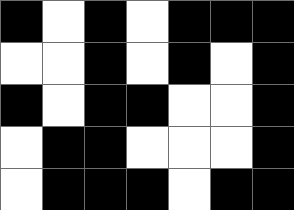[["black", "white", "black", "white", "black", "black", "black"], ["white", "white", "black", "white", "black", "white", "black"], ["black", "white", "black", "black", "white", "white", "black"], ["white", "black", "black", "white", "white", "white", "black"], ["white", "black", "black", "black", "white", "black", "black"]]